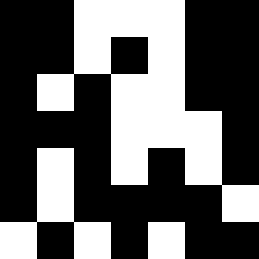[["black", "black", "white", "white", "white", "black", "black"], ["black", "black", "white", "black", "white", "black", "black"], ["black", "white", "black", "white", "white", "black", "black"], ["black", "black", "black", "white", "white", "white", "black"], ["black", "white", "black", "white", "black", "white", "black"], ["black", "white", "black", "black", "black", "black", "white"], ["white", "black", "white", "black", "white", "black", "black"]]